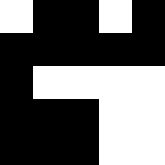[["white", "black", "black", "white", "black"], ["black", "black", "black", "black", "black"], ["black", "white", "white", "white", "white"], ["black", "black", "black", "white", "white"], ["black", "black", "black", "white", "white"]]